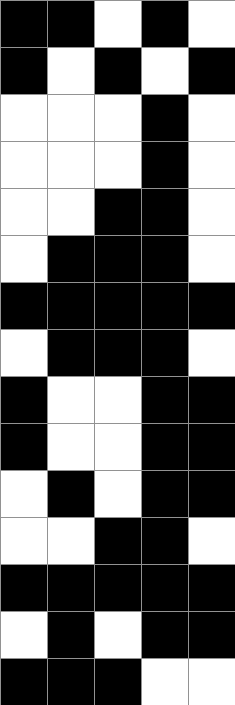[["black", "black", "white", "black", "white"], ["black", "white", "black", "white", "black"], ["white", "white", "white", "black", "white"], ["white", "white", "white", "black", "white"], ["white", "white", "black", "black", "white"], ["white", "black", "black", "black", "white"], ["black", "black", "black", "black", "black"], ["white", "black", "black", "black", "white"], ["black", "white", "white", "black", "black"], ["black", "white", "white", "black", "black"], ["white", "black", "white", "black", "black"], ["white", "white", "black", "black", "white"], ["black", "black", "black", "black", "black"], ["white", "black", "white", "black", "black"], ["black", "black", "black", "white", "white"]]